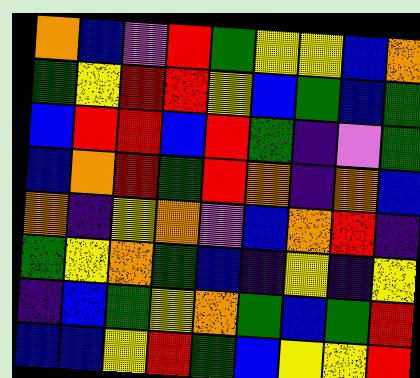[["orange", "blue", "violet", "red", "green", "yellow", "yellow", "blue", "orange"], ["green", "yellow", "red", "red", "yellow", "blue", "green", "blue", "green"], ["blue", "red", "red", "blue", "red", "green", "indigo", "violet", "green"], ["blue", "orange", "red", "green", "red", "orange", "indigo", "orange", "blue"], ["orange", "indigo", "yellow", "orange", "violet", "blue", "orange", "red", "indigo"], ["green", "yellow", "orange", "green", "blue", "indigo", "yellow", "indigo", "yellow"], ["indigo", "blue", "green", "yellow", "orange", "green", "blue", "green", "red"], ["blue", "blue", "yellow", "red", "green", "blue", "yellow", "yellow", "red"]]